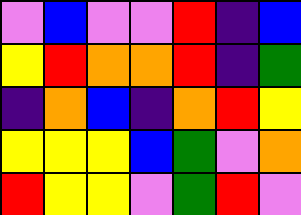[["violet", "blue", "violet", "violet", "red", "indigo", "blue"], ["yellow", "red", "orange", "orange", "red", "indigo", "green"], ["indigo", "orange", "blue", "indigo", "orange", "red", "yellow"], ["yellow", "yellow", "yellow", "blue", "green", "violet", "orange"], ["red", "yellow", "yellow", "violet", "green", "red", "violet"]]